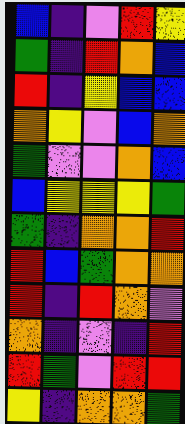[["blue", "indigo", "violet", "red", "yellow"], ["green", "indigo", "red", "orange", "blue"], ["red", "indigo", "yellow", "blue", "blue"], ["orange", "yellow", "violet", "blue", "orange"], ["green", "violet", "violet", "orange", "blue"], ["blue", "yellow", "yellow", "yellow", "green"], ["green", "indigo", "orange", "orange", "red"], ["red", "blue", "green", "orange", "orange"], ["red", "indigo", "red", "orange", "violet"], ["orange", "indigo", "violet", "indigo", "red"], ["red", "green", "violet", "red", "red"], ["yellow", "indigo", "orange", "orange", "green"]]